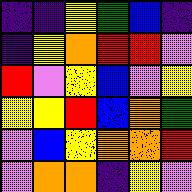[["indigo", "indigo", "yellow", "green", "blue", "indigo"], ["indigo", "yellow", "orange", "red", "red", "violet"], ["red", "violet", "yellow", "blue", "violet", "yellow"], ["yellow", "yellow", "red", "blue", "orange", "green"], ["violet", "blue", "yellow", "orange", "orange", "red"], ["violet", "orange", "orange", "indigo", "yellow", "violet"]]